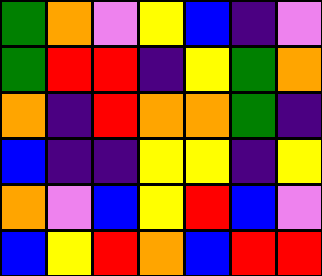[["green", "orange", "violet", "yellow", "blue", "indigo", "violet"], ["green", "red", "red", "indigo", "yellow", "green", "orange"], ["orange", "indigo", "red", "orange", "orange", "green", "indigo"], ["blue", "indigo", "indigo", "yellow", "yellow", "indigo", "yellow"], ["orange", "violet", "blue", "yellow", "red", "blue", "violet"], ["blue", "yellow", "red", "orange", "blue", "red", "red"]]